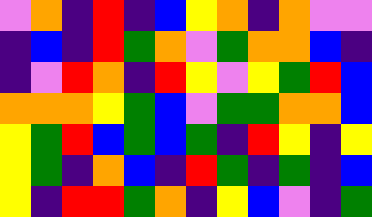[["violet", "orange", "indigo", "red", "indigo", "blue", "yellow", "orange", "indigo", "orange", "violet", "violet"], ["indigo", "blue", "indigo", "red", "green", "orange", "violet", "green", "orange", "orange", "blue", "indigo"], ["indigo", "violet", "red", "orange", "indigo", "red", "yellow", "violet", "yellow", "green", "red", "blue"], ["orange", "orange", "orange", "yellow", "green", "blue", "violet", "green", "green", "orange", "orange", "blue"], ["yellow", "green", "red", "blue", "green", "blue", "green", "indigo", "red", "yellow", "indigo", "yellow"], ["yellow", "green", "indigo", "orange", "blue", "indigo", "red", "green", "indigo", "green", "indigo", "blue"], ["yellow", "indigo", "red", "red", "green", "orange", "indigo", "yellow", "blue", "violet", "indigo", "green"]]